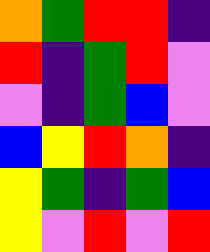[["orange", "green", "red", "red", "indigo"], ["red", "indigo", "green", "red", "violet"], ["violet", "indigo", "green", "blue", "violet"], ["blue", "yellow", "red", "orange", "indigo"], ["yellow", "green", "indigo", "green", "blue"], ["yellow", "violet", "red", "violet", "red"]]